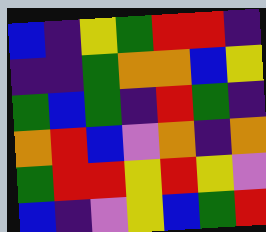[["blue", "indigo", "yellow", "green", "red", "red", "indigo"], ["indigo", "indigo", "green", "orange", "orange", "blue", "yellow"], ["green", "blue", "green", "indigo", "red", "green", "indigo"], ["orange", "red", "blue", "violet", "orange", "indigo", "orange"], ["green", "red", "red", "yellow", "red", "yellow", "violet"], ["blue", "indigo", "violet", "yellow", "blue", "green", "red"]]